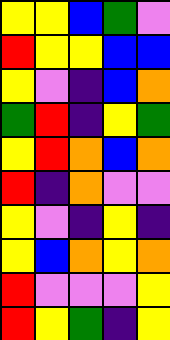[["yellow", "yellow", "blue", "green", "violet"], ["red", "yellow", "yellow", "blue", "blue"], ["yellow", "violet", "indigo", "blue", "orange"], ["green", "red", "indigo", "yellow", "green"], ["yellow", "red", "orange", "blue", "orange"], ["red", "indigo", "orange", "violet", "violet"], ["yellow", "violet", "indigo", "yellow", "indigo"], ["yellow", "blue", "orange", "yellow", "orange"], ["red", "violet", "violet", "violet", "yellow"], ["red", "yellow", "green", "indigo", "yellow"]]